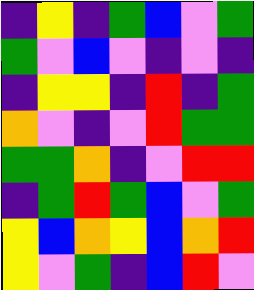[["indigo", "yellow", "indigo", "green", "blue", "violet", "green"], ["green", "violet", "blue", "violet", "indigo", "violet", "indigo"], ["indigo", "yellow", "yellow", "indigo", "red", "indigo", "green"], ["orange", "violet", "indigo", "violet", "red", "green", "green"], ["green", "green", "orange", "indigo", "violet", "red", "red"], ["indigo", "green", "red", "green", "blue", "violet", "green"], ["yellow", "blue", "orange", "yellow", "blue", "orange", "red"], ["yellow", "violet", "green", "indigo", "blue", "red", "violet"]]